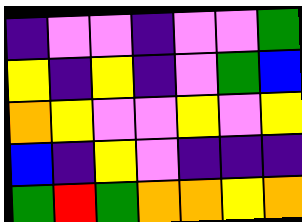[["indigo", "violet", "violet", "indigo", "violet", "violet", "green"], ["yellow", "indigo", "yellow", "indigo", "violet", "green", "blue"], ["orange", "yellow", "violet", "violet", "yellow", "violet", "yellow"], ["blue", "indigo", "yellow", "violet", "indigo", "indigo", "indigo"], ["green", "red", "green", "orange", "orange", "yellow", "orange"]]